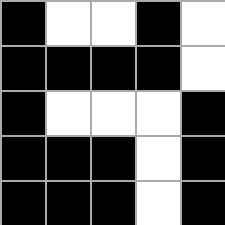[["black", "white", "white", "black", "white"], ["black", "black", "black", "black", "white"], ["black", "white", "white", "white", "black"], ["black", "black", "black", "white", "black"], ["black", "black", "black", "white", "black"]]